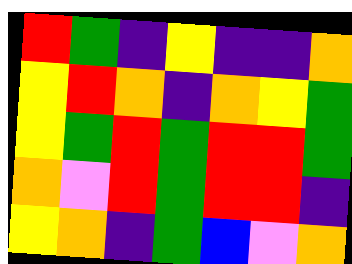[["red", "green", "indigo", "yellow", "indigo", "indigo", "orange"], ["yellow", "red", "orange", "indigo", "orange", "yellow", "green"], ["yellow", "green", "red", "green", "red", "red", "green"], ["orange", "violet", "red", "green", "red", "red", "indigo"], ["yellow", "orange", "indigo", "green", "blue", "violet", "orange"]]